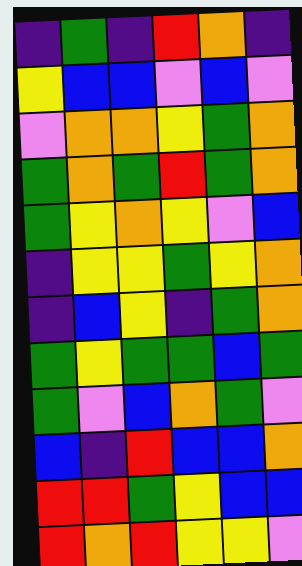[["indigo", "green", "indigo", "red", "orange", "indigo"], ["yellow", "blue", "blue", "violet", "blue", "violet"], ["violet", "orange", "orange", "yellow", "green", "orange"], ["green", "orange", "green", "red", "green", "orange"], ["green", "yellow", "orange", "yellow", "violet", "blue"], ["indigo", "yellow", "yellow", "green", "yellow", "orange"], ["indigo", "blue", "yellow", "indigo", "green", "orange"], ["green", "yellow", "green", "green", "blue", "green"], ["green", "violet", "blue", "orange", "green", "violet"], ["blue", "indigo", "red", "blue", "blue", "orange"], ["red", "red", "green", "yellow", "blue", "blue"], ["red", "orange", "red", "yellow", "yellow", "violet"]]